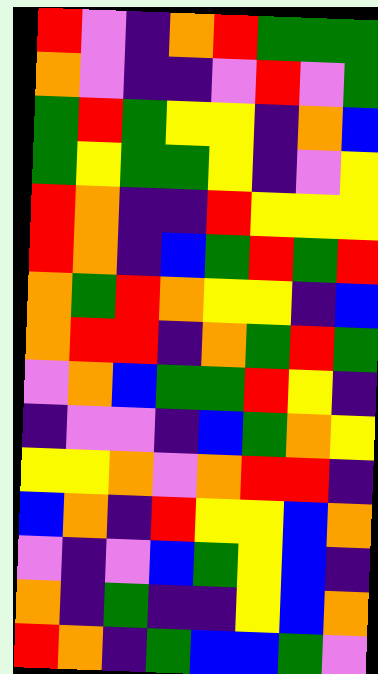[["red", "violet", "indigo", "orange", "red", "green", "green", "green"], ["orange", "violet", "indigo", "indigo", "violet", "red", "violet", "green"], ["green", "red", "green", "yellow", "yellow", "indigo", "orange", "blue"], ["green", "yellow", "green", "green", "yellow", "indigo", "violet", "yellow"], ["red", "orange", "indigo", "indigo", "red", "yellow", "yellow", "yellow"], ["red", "orange", "indigo", "blue", "green", "red", "green", "red"], ["orange", "green", "red", "orange", "yellow", "yellow", "indigo", "blue"], ["orange", "red", "red", "indigo", "orange", "green", "red", "green"], ["violet", "orange", "blue", "green", "green", "red", "yellow", "indigo"], ["indigo", "violet", "violet", "indigo", "blue", "green", "orange", "yellow"], ["yellow", "yellow", "orange", "violet", "orange", "red", "red", "indigo"], ["blue", "orange", "indigo", "red", "yellow", "yellow", "blue", "orange"], ["violet", "indigo", "violet", "blue", "green", "yellow", "blue", "indigo"], ["orange", "indigo", "green", "indigo", "indigo", "yellow", "blue", "orange"], ["red", "orange", "indigo", "green", "blue", "blue", "green", "violet"]]